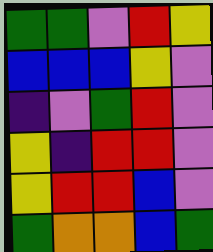[["green", "green", "violet", "red", "yellow"], ["blue", "blue", "blue", "yellow", "violet"], ["indigo", "violet", "green", "red", "violet"], ["yellow", "indigo", "red", "red", "violet"], ["yellow", "red", "red", "blue", "violet"], ["green", "orange", "orange", "blue", "green"]]